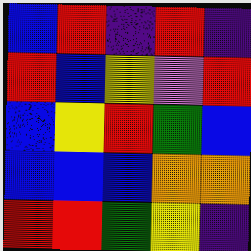[["blue", "red", "indigo", "red", "indigo"], ["red", "blue", "yellow", "violet", "red"], ["blue", "yellow", "red", "green", "blue"], ["blue", "blue", "blue", "orange", "orange"], ["red", "red", "green", "yellow", "indigo"]]